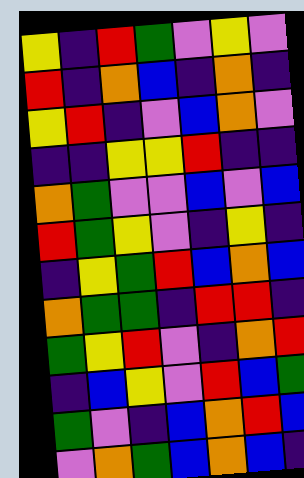[["yellow", "indigo", "red", "green", "violet", "yellow", "violet"], ["red", "indigo", "orange", "blue", "indigo", "orange", "indigo"], ["yellow", "red", "indigo", "violet", "blue", "orange", "violet"], ["indigo", "indigo", "yellow", "yellow", "red", "indigo", "indigo"], ["orange", "green", "violet", "violet", "blue", "violet", "blue"], ["red", "green", "yellow", "violet", "indigo", "yellow", "indigo"], ["indigo", "yellow", "green", "red", "blue", "orange", "blue"], ["orange", "green", "green", "indigo", "red", "red", "indigo"], ["green", "yellow", "red", "violet", "indigo", "orange", "red"], ["indigo", "blue", "yellow", "violet", "red", "blue", "green"], ["green", "violet", "indigo", "blue", "orange", "red", "blue"], ["violet", "orange", "green", "blue", "orange", "blue", "indigo"]]